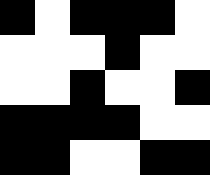[["black", "white", "black", "black", "black", "white"], ["white", "white", "white", "black", "white", "white"], ["white", "white", "black", "white", "white", "black"], ["black", "black", "black", "black", "white", "white"], ["black", "black", "white", "white", "black", "black"]]